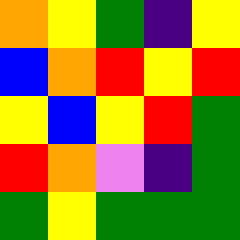[["orange", "yellow", "green", "indigo", "yellow"], ["blue", "orange", "red", "yellow", "red"], ["yellow", "blue", "yellow", "red", "green"], ["red", "orange", "violet", "indigo", "green"], ["green", "yellow", "green", "green", "green"]]